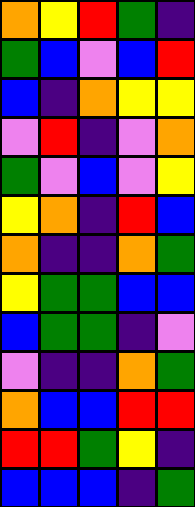[["orange", "yellow", "red", "green", "indigo"], ["green", "blue", "violet", "blue", "red"], ["blue", "indigo", "orange", "yellow", "yellow"], ["violet", "red", "indigo", "violet", "orange"], ["green", "violet", "blue", "violet", "yellow"], ["yellow", "orange", "indigo", "red", "blue"], ["orange", "indigo", "indigo", "orange", "green"], ["yellow", "green", "green", "blue", "blue"], ["blue", "green", "green", "indigo", "violet"], ["violet", "indigo", "indigo", "orange", "green"], ["orange", "blue", "blue", "red", "red"], ["red", "red", "green", "yellow", "indigo"], ["blue", "blue", "blue", "indigo", "green"]]